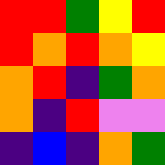[["red", "red", "green", "yellow", "red"], ["red", "orange", "red", "orange", "yellow"], ["orange", "red", "indigo", "green", "orange"], ["orange", "indigo", "red", "violet", "violet"], ["indigo", "blue", "indigo", "orange", "green"]]